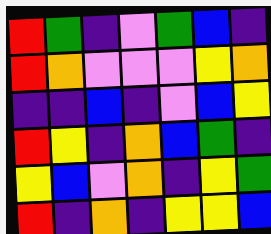[["red", "green", "indigo", "violet", "green", "blue", "indigo"], ["red", "orange", "violet", "violet", "violet", "yellow", "orange"], ["indigo", "indigo", "blue", "indigo", "violet", "blue", "yellow"], ["red", "yellow", "indigo", "orange", "blue", "green", "indigo"], ["yellow", "blue", "violet", "orange", "indigo", "yellow", "green"], ["red", "indigo", "orange", "indigo", "yellow", "yellow", "blue"]]